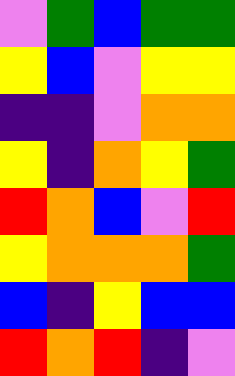[["violet", "green", "blue", "green", "green"], ["yellow", "blue", "violet", "yellow", "yellow"], ["indigo", "indigo", "violet", "orange", "orange"], ["yellow", "indigo", "orange", "yellow", "green"], ["red", "orange", "blue", "violet", "red"], ["yellow", "orange", "orange", "orange", "green"], ["blue", "indigo", "yellow", "blue", "blue"], ["red", "orange", "red", "indigo", "violet"]]